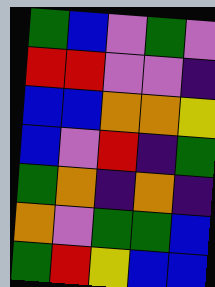[["green", "blue", "violet", "green", "violet"], ["red", "red", "violet", "violet", "indigo"], ["blue", "blue", "orange", "orange", "yellow"], ["blue", "violet", "red", "indigo", "green"], ["green", "orange", "indigo", "orange", "indigo"], ["orange", "violet", "green", "green", "blue"], ["green", "red", "yellow", "blue", "blue"]]